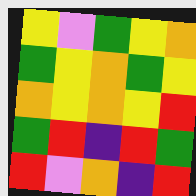[["yellow", "violet", "green", "yellow", "orange"], ["green", "yellow", "orange", "green", "yellow"], ["orange", "yellow", "orange", "yellow", "red"], ["green", "red", "indigo", "red", "green"], ["red", "violet", "orange", "indigo", "red"]]